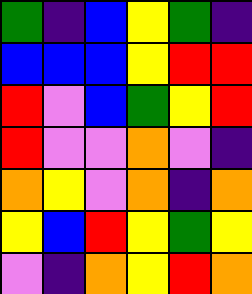[["green", "indigo", "blue", "yellow", "green", "indigo"], ["blue", "blue", "blue", "yellow", "red", "red"], ["red", "violet", "blue", "green", "yellow", "red"], ["red", "violet", "violet", "orange", "violet", "indigo"], ["orange", "yellow", "violet", "orange", "indigo", "orange"], ["yellow", "blue", "red", "yellow", "green", "yellow"], ["violet", "indigo", "orange", "yellow", "red", "orange"]]